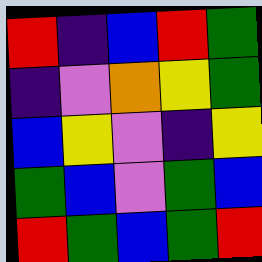[["red", "indigo", "blue", "red", "green"], ["indigo", "violet", "orange", "yellow", "green"], ["blue", "yellow", "violet", "indigo", "yellow"], ["green", "blue", "violet", "green", "blue"], ["red", "green", "blue", "green", "red"]]